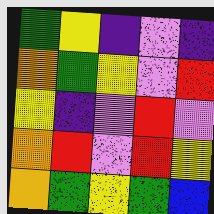[["green", "yellow", "indigo", "violet", "indigo"], ["orange", "green", "yellow", "violet", "red"], ["yellow", "indigo", "violet", "red", "violet"], ["orange", "red", "violet", "red", "yellow"], ["orange", "green", "yellow", "green", "blue"]]